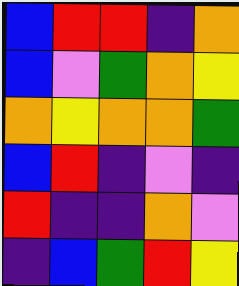[["blue", "red", "red", "indigo", "orange"], ["blue", "violet", "green", "orange", "yellow"], ["orange", "yellow", "orange", "orange", "green"], ["blue", "red", "indigo", "violet", "indigo"], ["red", "indigo", "indigo", "orange", "violet"], ["indigo", "blue", "green", "red", "yellow"]]